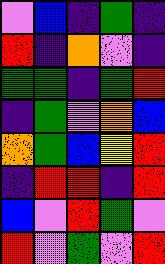[["violet", "blue", "indigo", "green", "indigo"], ["red", "indigo", "orange", "violet", "indigo"], ["green", "green", "indigo", "green", "red"], ["indigo", "green", "violet", "orange", "blue"], ["orange", "green", "blue", "yellow", "red"], ["indigo", "red", "red", "indigo", "red"], ["blue", "violet", "red", "green", "violet"], ["red", "violet", "green", "violet", "red"]]